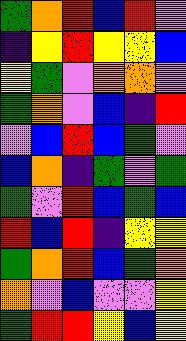[["green", "orange", "red", "blue", "red", "violet"], ["indigo", "yellow", "red", "yellow", "yellow", "blue"], ["yellow", "green", "violet", "orange", "orange", "violet"], ["green", "orange", "violet", "blue", "indigo", "red"], ["violet", "blue", "red", "blue", "green", "violet"], ["blue", "orange", "indigo", "green", "violet", "green"], ["green", "violet", "red", "blue", "green", "blue"], ["red", "blue", "red", "indigo", "yellow", "yellow"], ["green", "orange", "red", "blue", "green", "orange"], ["orange", "violet", "blue", "violet", "violet", "yellow"], ["green", "red", "red", "yellow", "blue", "yellow"]]